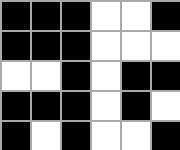[["black", "black", "black", "white", "white", "black"], ["black", "black", "black", "white", "white", "white"], ["white", "white", "black", "white", "black", "black"], ["black", "black", "black", "white", "black", "white"], ["black", "white", "black", "white", "white", "black"]]